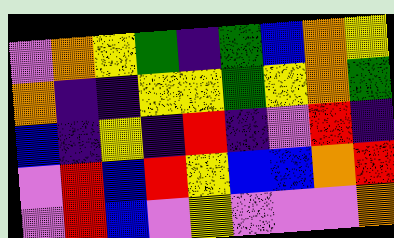[["violet", "orange", "yellow", "green", "indigo", "green", "blue", "orange", "yellow"], ["orange", "indigo", "indigo", "yellow", "yellow", "green", "yellow", "orange", "green"], ["blue", "indigo", "yellow", "indigo", "red", "indigo", "violet", "red", "indigo"], ["violet", "red", "blue", "red", "yellow", "blue", "blue", "orange", "red"], ["violet", "red", "blue", "violet", "yellow", "violet", "violet", "violet", "orange"]]